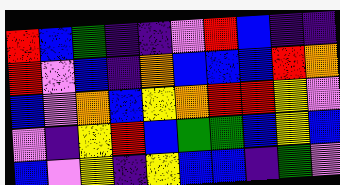[["red", "blue", "green", "indigo", "indigo", "violet", "red", "blue", "indigo", "indigo"], ["red", "violet", "blue", "indigo", "orange", "blue", "blue", "blue", "red", "orange"], ["blue", "violet", "orange", "blue", "yellow", "orange", "red", "red", "yellow", "violet"], ["violet", "indigo", "yellow", "red", "blue", "green", "green", "blue", "yellow", "blue"], ["blue", "violet", "yellow", "indigo", "yellow", "blue", "blue", "indigo", "green", "violet"]]